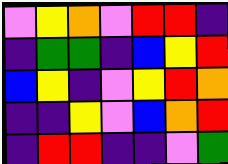[["violet", "yellow", "orange", "violet", "red", "red", "indigo"], ["indigo", "green", "green", "indigo", "blue", "yellow", "red"], ["blue", "yellow", "indigo", "violet", "yellow", "red", "orange"], ["indigo", "indigo", "yellow", "violet", "blue", "orange", "red"], ["indigo", "red", "red", "indigo", "indigo", "violet", "green"]]